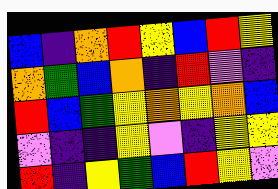[["blue", "indigo", "orange", "red", "yellow", "blue", "red", "yellow"], ["orange", "green", "blue", "orange", "indigo", "red", "violet", "indigo"], ["red", "blue", "green", "yellow", "orange", "yellow", "orange", "blue"], ["violet", "indigo", "indigo", "yellow", "violet", "indigo", "yellow", "yellow"], ["red", "indigo", "yellow", "green", "blue", "red", "yellow", "violet"]]